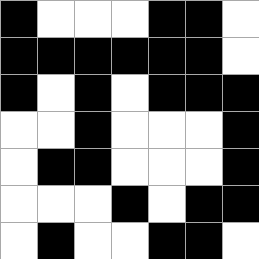[["black", "white", "white", "white", "black", "black", "white"], ["black", "black", "black", "black", "black", "black", "white"], ["black", "white", "black", "white", "black", "black", "black"], ["white", "white", "black", "white", "white", "white", "black"], ["white", "black", "black", "white", "white", "white", "black"], ["white", "white", "white", "black", "white", "black", "black"], ["white", "black", "white", "white", "black", "black", "white"]]